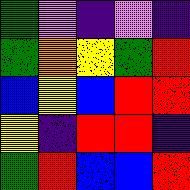[["green", "violet", "indigo", "violet", "indigo"], ["green", "orange", "yellow", "green", "red"], ["blue", "yellow", "blue", "red", "red"], ["yellow", "indigo", "red", "red", "indigo"], ["green", "red", "blue", "blue", "red"]]